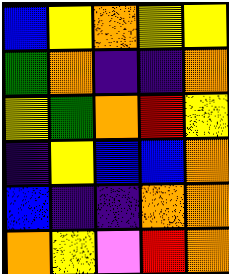[["blue", "yellow", "orange", "yellow", "yellow"], ["green", "orange", "indigo", "indigo", "orange"], ["yellow", "green", "orange", "red", "yellow"], ["indigo", "yellow", "blue", "blue", "orange"], ["blue", "indigo", "indigo", "orange", "orange"], ["orange", "yellow", "violet", "red", "orange"]]